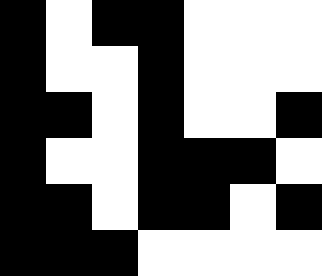[["black", "white", "black", "black", "white", "white", "white"], ["black", "white", "white", "black", "white", "white", "white"], ["black", "black", "white", "black", "white", "white", "black"], ["black", "white", "white", "black", "black", "black", "white"], ["black", "black", "white", "black", "black", "white", "black"], ["black", "black", "black", "white", "white", "white", "white"]]